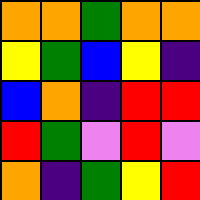[["orange", "orange", "green", "orange", "orange"], ["yellow", "green", "blue", "yellow", "indigo"], ["blue", "orange", "indigo", "red", "red"], ["red", "green", "violet", "red", "violet"], ["orange", "indigo", "green", "yellow", "red"]]